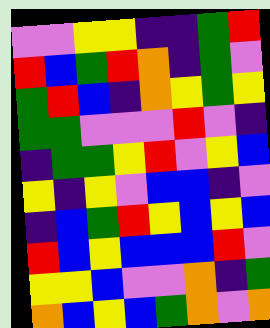[["violet", "violet", "yellow", "yellow", "indigo", "indigo", "green", "red"], ["red", "blue", "green", "red", "orange", "indigo", "green", "violet"], ["green", "red", "blue", "indigo", "orange", "yellow", "green", "yellow"], ["green", "green", "violet", "violet", "violet", "red", "violet", "indigo"], ["indigo", "green", "green", "yellow", "red", "violet", "yellow", "blue"], ["yellow", "indigo", "yellow", "violet", "blue", "blue", "indigo", "violet"], ["indigo", "blue", "green", "red", "yellow", "blue", "yellow", "blue"], ["red", "blue", "yellow", "blue", "blue", "blue", "red", "violet"], ["yellow", "yellow", "blue", "violet", "violet", "orange", "indigo", "green"], ["orange", "blue", "yellow", "blue", "green", "orange", "violet", "orange"]]